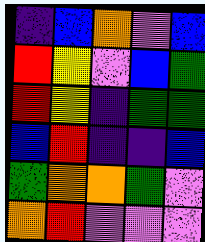[["indigo", "blue", "orange", "violet", "blue"], ["red", "yellow", "violet", "blue", "green"], ["red", "yellow", "indigo", "green", "green"], ["blue", "red", "indigo", "indigo", "blue"], ["green", "orange", "orange", "green", "violet"], ["orange", "red", "violet", "violet", "violet"]]